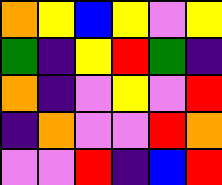[["orange", "yellow", "blue", "yellow", "violet", "yellow"], ["green", "indigo", "yellow", "red", "green", "indigo"], ["orange", "indigo", "violet", "yellow", "violet", "red"], ["indigo", "orange", "violet", "violet", "red", "orange"], ["violet", "violet", "red", "indigo", "blue", "red"]]